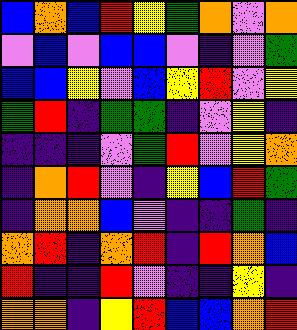[["blue", "orange", "blue", "red", "yellow", "green", "orange", "violet", "orange"], ["violet", "blue", "violet", "blue", "blue", "violet", "indigo", "violet", "green"], ["blue", "blue", "yellow", "violet", "blue", "yellow", "red", "violet", "yellow"], ["green", "red", "indigo", "green", "green", "indigo", "violet", "yellow", "indigo"], ["indigo", "indigo", "indigo", "violet", "green", "red", "violet", "yellow", "orange"], ["indigo", "orange", "red", "violet", "indigo", "yellow", "blue", "red", "green"], ["indigo", "orange", "orange", "blue", "violet", "indigo", "indigo", "green", "indigo"], ["orange", "red", "indigo", "orange", "red", "indigo", "red", "orange", "blue"], ["red", "indigo", "indigo", "red", "violet", "indigo", "indigo", "yellow", "indigo"], ["orange", "orange", "indigo", "yellow", "red", "blue", "blue", "orange", "red"]]